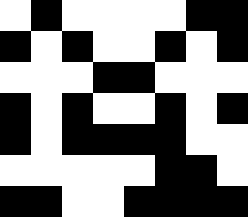[["white", "black", "white", "white", "white", "white", "black", "black"], ["black", "white", "black", "white", "white", "black", "white", "black"], ["white", "white", "white", "black", "black", "white", "white", "white"], ["black", "white", "black", "white", "white", "black", "white", "black"], ["black", "white", "black", "black", "black", "black", "white", "white"], ["white", "white", "white", "white", "white", "black", "black", "white"], ["black", "black", "white", "white", "black", "black", "black", "black"]]